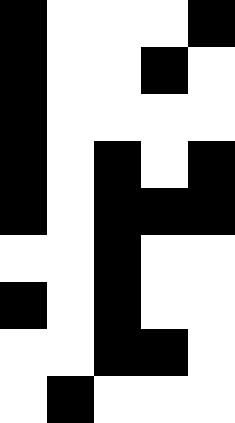[["black", "white", "white", "white", "black"], ["black", "white", "white", "black", "white"], ["black", "white", "white", "white", "white"], ["black", "white", "black", "white", "black"], ["black", "white", "black", "black", "black"], ["white", "white", "black", "white", "white"], ["black", "white", "black", "white", "white"], ["white", "white", "black", "black", "white"], ["white", "black", "white", "white", "white"]]